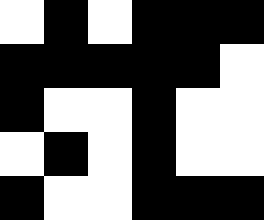[["white", "black", "white", "black", "black", "black"], ["black", "black", "black", "black", "black", "white"], ["black", "white", "white", "black", "white", "white"], ["white", "black", "white", "black", "white", "white"], ["black", "white", "white", "black", "black", "black"]]